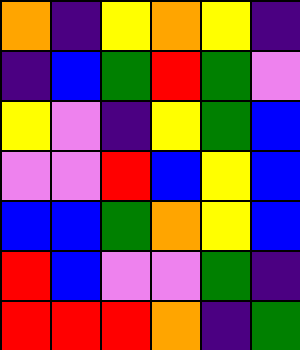[["orange", "indigo", "yellow", "orange", "yellow", "indigo"], ["indigo", "blue", "green", "red", "green", "violet"], ["yellow", "violet", "indigo", "yellow", "green", "blue"], ["violet", "violet", "red", "blue", "yellow", "blue"], ["blue", "blue", "green", "orange", "yellow", "blue"], ["red", "blue", "violet", "violet", "green", "indigo"], ["red", "red", "red", "orange", "indigo", "green"]]